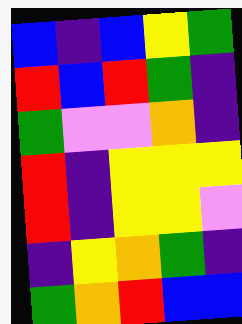[["blue", "indigo", "blue", "yellow", "green"], ["red", "blue", "red", "green", "indigo"], ["green", "violet", "violet", "orange", "indigo"], ["red", "indigo", "yellow", "yellow", "yellow"], ["red", "indigo", "yellow", "yellow", "violet"], ["indigo", "yellow", "orange", "green", "indigo"], ["green", "orange", "red", "blue", "blue"]]